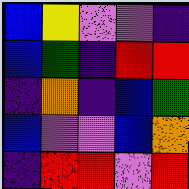[["blue", "yellow", "violet", "violet", "indigo"], ["blue", "green", "indigo", "red", "red"], ["indigo", "orange", "indigo", "blue", "green"], ["blue", "violet", "violet", "blue", "orange"], ["indigo", "red", "red", "violet", "red"]]